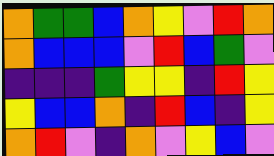[["orange", "green", "green", "blue", "orange", "yellow", "violet", "red", "orange"], ["orange", "blue", "blue", "blue", "violet", "red", "blue", "green", "violet"], ["indigo", "indigo", "indigo", "green", "yellow", "yellow", "indigo", "red", "yellow"], ["yellow", "blue", "blue", "orange", "indigo", "red", "blue", "indigo", "yellow"], ["orange", "red", "violet", "indigo", "orange", "violet", "yellow", "blue", "violet"]]